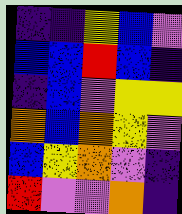[["indigo", "indigo", "yellow", "blue", "violet"], ["blue", "blue", "red", "blue", "indigo"], ["indigo", "blue", "violet", "yellow", "yellow"], ["orange", "blue", "orange", "yellow", "violet"], ["blue", "yellow", "orange", "violet", "indigo"], ["red", "violet", "violet", "orange", "indigo"]]